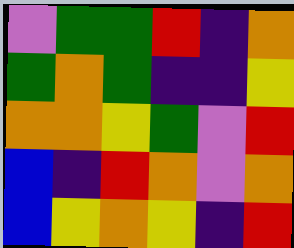[["violet", "green", "green", "red", "indigo", "orange"], ["green", "orange", "green", "indigo", "indigo", "yellow"], ["orange", "orange", "yellow", "green", "violet", "red"], ["blue", "indigo", "red", "orange", "violet", "orange"], ["blue", "yellow", "orange", "yellow", "indigo", "red"]]